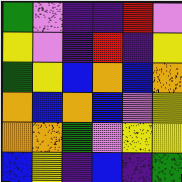[["green", "violet", "indigo", "indigo", "red", "violet"], ["yellow", "violet", "indigo", "red", "indigo", "yellow"], ["green", "yellow", "blue", "orange", "blue", "orange"], ["orange", "blue", "orange", "blue", "violet", "yellow"], ["orange", "orange", "green", "violet", "yellow", "yellow"], ["blue", "yellow", "indigo", "blue", "indigo", "green"]]